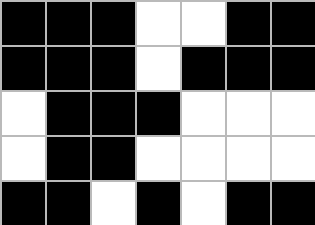[["black", "black", "black", "white", "white", "black", "black"], ["black", "black", "black", "white", "black", "black", "black"], ["white", "black", "black", "black", "white", "white", "white"], ["white", "black", "black", "white", "white", "white", "white"], ["black", "black", "white", "black", "white", "black", "black"]]